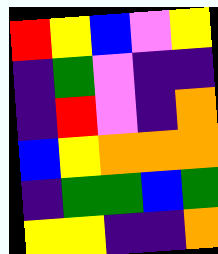[["red", "yellow", "blue", "violet", "yellow"], ["indigo", "green", "violet", "indigo", "indigo"], ["indigo", "red", "violet", "indigo", "orange"], ["blue", "yellow", "orange", "orange", "orange"], ["indigo", "green", "green", "blue", "green"], ["yellow", "yellow", "indigo", "indigo", "orange"]]